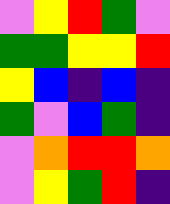[["violet", "yellow", "red", "green", "violet"], ["green", "green", "yellow", "yellow", "red"], ["yellow", "blue", "indigo", "blue", "indigo"], ["green", "violet", "blue", "green", "indigo"], ["violet", "orange", "red", "red", "orange"], ["violet", "yellow", "green", "red", "indigo"]]